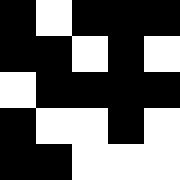[["black", "white", "black", "black", "black"], ["black", "black", "white", "black", "white"], ["white", "black", "black", "black", "black"], ["black", "white", "white", "black", "white"], ["black", "black", "white", "white", "white"]]